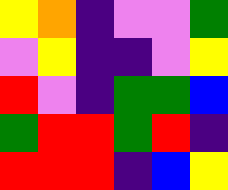[["yellow", "orange", "indigo", "violet", "violet", "green"], ["violet", "yellow", "indigo", "indigo", "violet", "yellow"], ["red", "violet", "indigo", "green", "green", "blue"], ["green", "red", "red", "green", "red", "indigo"], ["red", "red", "red", "indigo", "blue", "yellow"]]